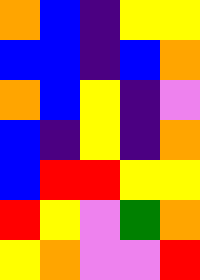[["orange", "blue", "indigo", "yellow", "yellow"], ["blue", "blue", "indigo", "blue", "orange"], ["orange", "blue", "yellow", "indigo", "violet"], ["blue", "indigo", "yellow", "indigo", "orange"], ["blue", "red", "red", "yellow", "yellow"], ["red", "yellow", "violet", "green", "orange"], ["yellow", "orange", "violet", "violet", "red"]]